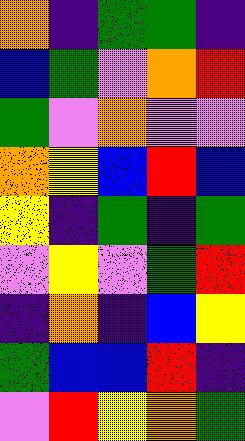[["orange", "indigo", "green", "green", "indigo"], ["blue", "green", "violet", "orange", "red"], ["green", "violet", "orange", "violet", "violet"], ["orange", "yellow", "blue", "red", "blue"], ["yellow", "indigo", "green", "indigo", "green"], ["violet", "yellow", "violet", "green", "red"], ["indigo", "orange", "indigo", "blue", "yellow"], ["green", "blue", "blue", "red", "indigo"], ["violet", "red", "yellow", "orange", "green"]]